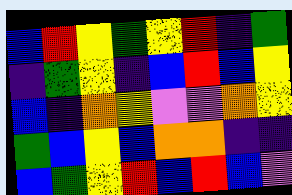[["blue", "red", "yellow", "green", "yellow", "red", "indigo", "green"], ["indigo", "green", "yellow", "indigo", "blue", "red", "blue", "yellow"], ["blue", "indigo", "orange", "yellow", "violet", "violet", "orange", "yellow"], ["green", "blue", "yellow", "blue", "orange", "orange", "indigo", "indigo"], ["blue", "green", "yellow", "red", "blue", "red", "blue", "violet"]]